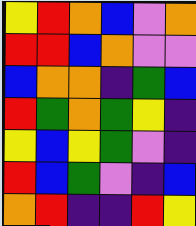[["yellow", "red", "orange", "blue", "violet", "orange"], ["red", "red", "blue", "orange", "violet", "violet"], ["blue", "orange", "orange", "indigo", "green", "blue"], ["red", "green", "orange", "green", "yellow", "indigo"], ["yellow", "blue", "yellow", "green", "violet", "indigo"], ["red", "blue", "green", "violet", "indigo", "blue"], ["orange", "red", "indigo", "indigo", "red", "yellow"]]